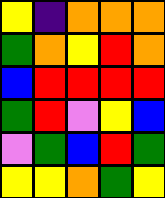[["yellow", "indigo", "orange", "orange", "orange"], ["green", "orange", "yellow", "red", "orange"], ["blue", "red", "red", "red", "red"], ["green", "red", "violet", "yellow", "blue"], ["violet", "green", "blue", "red", "green"], ["yellow", "yellow", "orange", "green", "yellow"]]